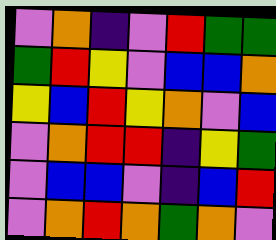[["violet", "orange", "indigo", "violet", "red", "green", "green"], ["green", "red", "yellow", "violet", "blue", "blue", "orange"], ["yellow", "blue", "red", "yellow", "orange", "violet", "blue"], ["violet", "orange", "red", "red", "indigo", "yellow", "green"], ["violet", "blue", "blue", "violet", "indigo", "blue", "red"], ["violet", "orange", "red", "orange", "green", "orange", "violet"]]